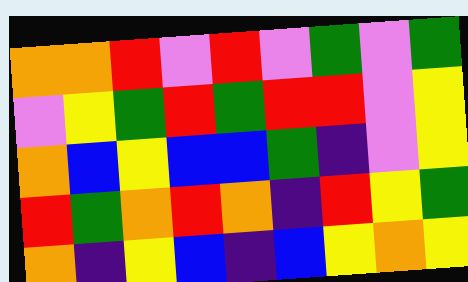[["orange", "orange", "red", "violet", "red", "violet", "green", "violet", "green"], ["violet", "yellow", "green", "red", "green", "red", "red", "violet", "yellow"], ["orange", "blue", "yellow", "blue", "blue", "green", "indigo", "violet", "yellow"], ["red", "green", "orange", "red", "orange", "indigo", "red", "yellow", "green"], ["orange", "indigo", "yellow", "blue", "indigo", "blue", "yellow", "orange", "yellow"]]